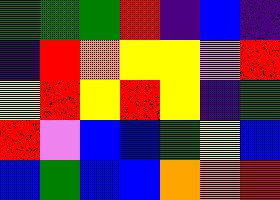[["green", "green", "green", "red", "indigo", "blue", "indigo"], ["indigo", "red", "orange", "yellow", "yellow", "violet", "red"], ["yellow", "red", "yellow", "red", "yellow", "indigo", "green"], ["red", "violet", "blue", "blue", "green", "yellow", "blue"], ["blue", "green", "blue", "blue", "orange", "orange", "red"]]